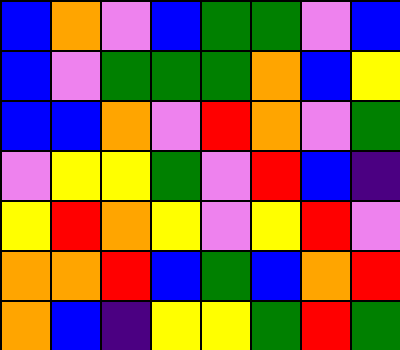[["blue", "orange", "violet", "blue", "green", "green", "violet", "blue"], ["blue", "violet", "green", "green", "green", "orange", "blue", "yellow"], ["blue", "blue", "orange", "violet", "red", "orange", "violet", "green"], ["violet", "yellow", "yellow", "green", "violet", "red", "blue", "indigo"], ["yellow", "red", "orange", "yellow", "violet", "yellow", "red", "violet"], ["orange", "orange", "red", "blue", "green", "blue", "orange", "red"], ["orange", "blue", "indigo", "yellow", "yellow", "green", "red", "green"]]